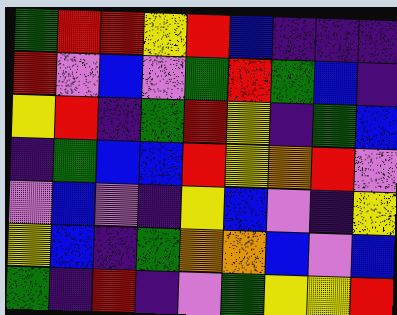[["green", "red", "red", "yellow", "red", "blue", "indigo", "indigo", "indigo"], ["red", "violet", "blue", "violet", "green", "red", "green", "blue", "indigo"], ["yellow", "red", "indigo", "green", "red", "yellow", "indigo", "green", "blue"], ["indigo", "green", "blue", "blue", "red", "yellow", "orange", "red", "violet"], ["violet", "blue", "violet", "indigo", "yellow", "blue", "violet", "indigo", "yellow"], ["yellow", "blue", "indigo", "green", "orange", "orange", "blue", "violet", "blue"], ["green", "indigo", "red", "indigo", "violet", "green", "yellow", "yellow", "red"]]